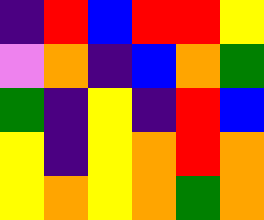[["indigo", "red", "blue", "red", "red", "yellow"], ["violet", "orange", "indigo", "blue", "orange", "green"], ["green", "indigo", "yellow", "indigo", "red", "blue"], ["yellow", "indigo", "yellow", "orange", "red", "orange"], ["yellow", "orange", "yellow", "orange", "green", "orange"]]